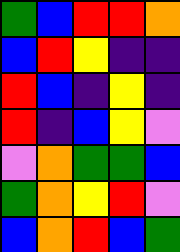[["green", "blue", "red", "red", "orange"], ["blue", "red", "yellow", "indigo", "indigo"], ["red", "blue", "indigo", "yellow", "indigo"], ["red", "indigo", "blue", "yellow", "violet"], ["violet", "orange", "green", "green", "blue"], ["green", "orange", "yellow", "red", "violet"], ["blue", "orange", "red", "blue", "green"]]